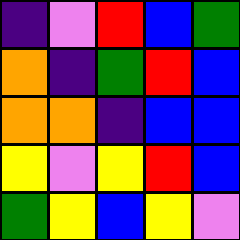[["indigo", "violet", "red", "blue", "green"], ["orange", "indigo", "green", "red", "blue"], ["orange", "orange", "indigo", "blue", "blue"], ["yellow", "violet", "yellow", "red", "blue"], ["green", "yellow", "blue", "yellow", "violet"]]